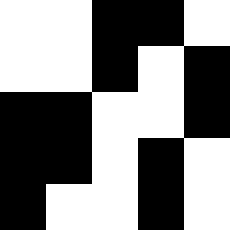[["white", "white", "black", "black", "white"], ["white", "white", "black", "white", "black"], ["black", "black", "white", "white", "black"], ["black", "black", "white", "black", "white"], ["black", "white", "white", "black", "white"]]